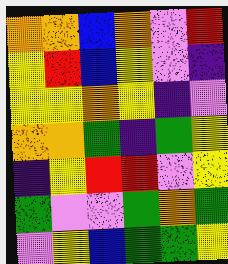[["orange", "orange", "blue", "orange", "violet", "red"], ["yellow", "red", "blue", "yellow", "violet", "indigo"], ["yellow", "yellow", "orange", "yellow", "indigo", "violet"], ["orange", "orange", "green", "indigo", "green", "yellow"], ["indigo", "yellow", "red", "red", "violet", "yellow"], ["green", "violet", "violet", "green", "orange", "green"], ["violet", "yellow", "blue", "green", "green", "yellow"]]